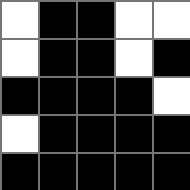[["white", "black", "black", "white", "white"], ["white", "black", "black", "white", "black"], ["black", "black", "black", "black", "white"], ["white", "black", "black", "black", "black"], ["black", "black", "black", "black", "black"]]